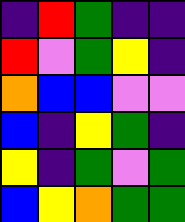[["indigo", "red", "green", "indigo", "indigo"], ["red", "violet", "green", "yellow", "indigo"], ["orange", "blue", "blue", "violet", "violet"], ["blue", "indigo", "yellow", "green", "indigo"], ["yellow", "indigo", "green", "violet", "green"], ["blue", "yellow", "orange", "green", "green"]]